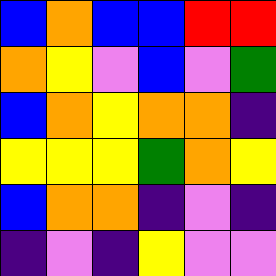[["blue", "orange", "blue", "blue", "red", "red"], ["orange", "yellow", "violet", "blue", "violet", "green"], ["blue", "orange", "yellow", "orange", "orange", "indigo"], ["yellow", "yellow", "yellow", "green", "orange", "yellow"], ["blue", "orange", "orange", "indigo", "violet", "indigo"], ["indigo", "violet", "indigo", "yellow", "violet", "violet"]]